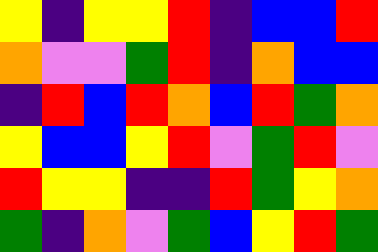[["yellow", "indigo", "yellow", "yellow", "red", "indigo", "blue", "blue", "red"], ["orange", "violet", "violet", "green", "red", "indigo", "orange", "blue", "blue"], ["indigo", "red", "blue", "red", "orange", "blue", "red", "green", "orange"], ["yellow", "blue", "blue", "yellow", "red", "violet", "green", "red", "violet"], ["red", "yellow", "yellow", "indigo", "indigo", "red", "green", "yellow", "orange"], ["green", "indigo", "orange", "violet", "green", "blue", "yellow", "red", "green"]]